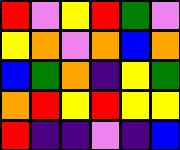[["red", "violet", "yellow", "red", "green", "violet"], ["yellow", "orange", "violet", "orange", "blue", "orange"], ["blue", "green", "orange", "indigo", "yellow", "green"], ["orange", "red", "yellow", "red", "yellow", "yellow"], ["red", "indigo", "indigo", "violet", "indigo", "blue"]]